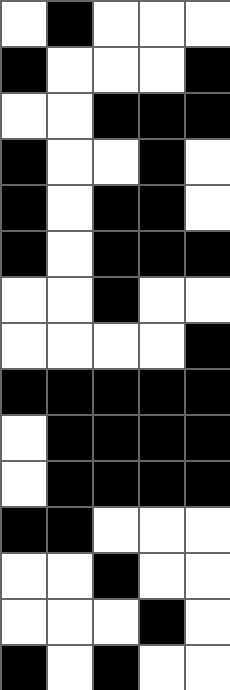[["white", "black", "white", "white", "white"], ["black", "white", "white", "white", "black"], ["white", "white", "black", "black", "black"], ["black", "white", "white", "black", "white"], ["black", "white", "black", "black", "white"], ["black", "white", "black", "black", "black"], ["white", "white", "black", "white", "white"], ["white", "white", "white", "white", "black"], ["black", "black", "black", "black", "black"], ["white", "black", "black", "black", "black"], ["white", "black", "black", "black", "black"], ["black", "black", "white", "white", "white"], ["white", "white", "black", "white", "white"], ["white", "white", "white", "black", "white"], ["black", "white", "black", "white", "white"]]